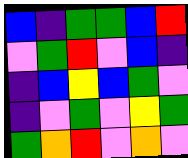[["blue", "indigo", "green", "green", "blue", "red"], ["violet", "green", "red", "violet", "blue", "indigo"], ["indigo", "blue", "yellow", "blue", "green", "violet"], ["indigo", "violet", "green", "violet", "yellow", "green"], ["green", "orange", "red", "violet", "orange", "violet"]]